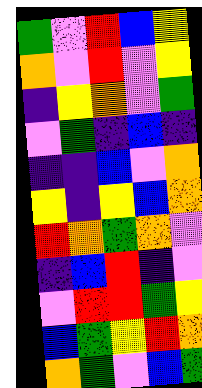[["green", "violet", "red", "blue", "yellow"], ["orange", "violet", "red", "violet", "yellow"], ["indigo", "yellow", "orange", "violet", "green"], ["violet", "green", "indigo", "blue", "indigo"], ["indigo", "indigo", "blue", "violet", "orange"], ["yellow", "indigo", "yellow", "blue", "orange"], ["red", "orange", "green", "orange", "violet"], ["indigo", "blue", "red", "indigo", "violet"], ["violet", "red", "red", "green", "yellow"], ["blue", "green", "yellow", "red", "orange"], ["orange", "green", "violet", "blue", "green"]]